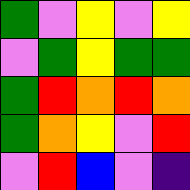[["green", "violet", "yellow", "violet", "yellow"], ["violet", "green", "yellow", "green", "green"], ["green", "red", "orange", "red", "orange"], ["green", "orange", "yellow", "violet", "red"], ["violet", "red", "blue", "violet", "indigo"]]